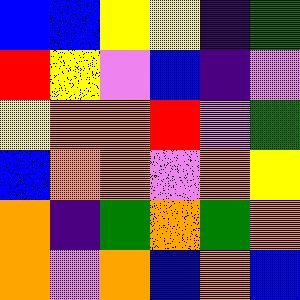[["blue", "blue", "yellow", "yellow", "indigo", "green"], ["red", "yellow", "violet", "blue", "indigo", "violet"], ["yellow", "orange", "orange", "red", "violet", "green"], ["blue", "orange", "orange", "violet", "orange", "yellow"], ["orange", "indigo", "green", "orange", "green", "orange"], ["orange", "violet", "orange", "blue", "orange", "blue"]]